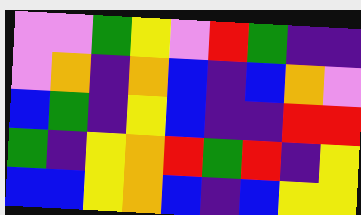[["violet", "violet", "green", "yellow", "violet", "red", "green", "indigo", "indigo"], ["violet", "orange", "indigo", "orange", "blue", "indigo", "blue", "orange", "violet"], ["blue", "green", "indigo", "yellow", "blue", "indigo", "indigo", "red", "red"], ["green", "indigo", "yellow", "orange", "red", "green", "red", "indigo", "yellow"], ["blue", "blue", "yellow", "orange", "blue", "indigo", "blue", "yellow", "yellow"]]